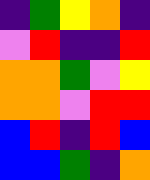[["indigo", "green", "yellow", "orange", "indigo"], ["violet", "red", "indigo", "indigo", "red"], ["orange", "orange", "green", "violet", "yellow"], ["orange", "orange", "violet", "red", "red"], ["blue", "red", "indigo", "red", "blue"], ["blue", "blue", "green", "indigo", "orange"]]